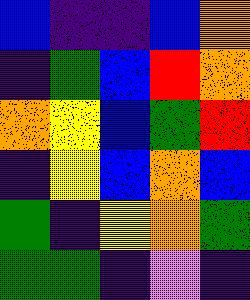[["blue", "indigo", "indigo", "blue", "orange"], ["indigo", "green", "blue", "red", "orange"], ["orange", "yellow", "blue", "green", "red"], ["indigo", "yellow", "blue", "orange", "blue"], ["green", "indigo", "yellow", "orange", "green"], ["green", "green", "indigo", "violet", "indigo"]]